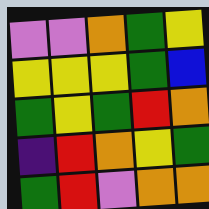[["violet", "violet", "orange", "green", "yellow"], ["yellow", "yellow", "yellow", "green", "blue"], ["green", "yellow", "green", "red", "orange"], ["indigo", "red", "orange", "yellow", "green"], ["green", "red", "violet", "orange", "orange"]]